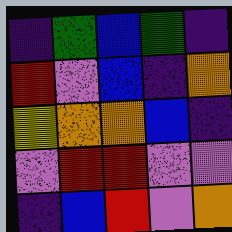[["indigo", "green", "blue", "green", "indigo"], ["red", "violet", "blue", "indigo", "orange"], ["yellow", "orange", "orange", "blue", "indigo"], ["violet", "red", "red", "violet", "violet"], ["indigo", "blue", "red", "violet", "orange"]]